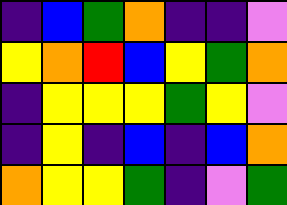[["indigo", "blue", "green", "orange", "indigo", "indigo", "violet"], ["yellow", "orange", "red", "blue", "yellow", "green", "orange"], ["indigo", "yellow", "yellow", "yellow", "green", "yellow", "violet"], ["indigo", "yellow", "indigo", "blue", "indigo", "blue", "orange"], ["orange", "yellow", "yellow", "green", "indigo", "violet", "green"]]